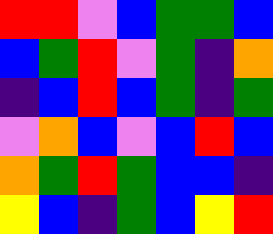[["red", "red", "violet", "blue", "green", "green", "blue"], ["blue", "green", "red", "violet", "green", "indigo", "orange"], ["indigo", "blue", "red", "blue", "green", "indigo", "green"], ["violet", "orange", "blue", "violet", "blue", "red", "blue"], ["orange", "green", "red", "green", "blue", "blue", "indigo"], ["yellow", "blue", "indigo", "green", "blue", "yellow", "red"]]